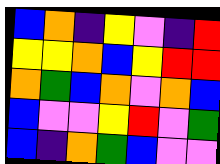[["blue", "orange", "indigo", "yellow", "violet", "indigo", "red"], ["yellow", "yellow", "orange", "blue", "yellow", "red", "red"], ["orange", "green", "blue", "orange", "violet", "orange", "blue"], ["blue", "violet", "violet", "yellow", "red", "violet", "green"], ["blue", "indigo", "orange", "green", "blue", "violet", "violet"]]